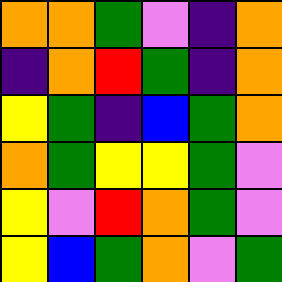[["orange", "orange", "green", "violet", "indigo", "orange"], ["indigo", "orange", "red", "green", "indigo", "orange"], ["yellow", "green", "indigo", "blue", "green", "orange"], ["orange", "green", "yellow", "yellow", "green", "violet"], ["yellow", "violet", "red", "orange", "green", "violet"], ["yellow", "blue", "green", "orange", "violet", "green"]]